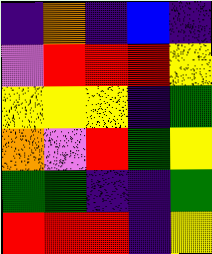[["indigo", "orange", "indigo", "blue", "indigo"], ["violet", "red", "red", "red", "yellow"], ["yellow", "yellow", "yellow", "indigo", "green"], ["orange", "violet", "red", "green", "yellow"], ["green", "green", "indigo", "indigo", "green"], ["red", "red", "red", "indigo", "yellow"]]